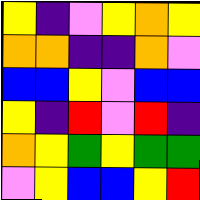[["yellow", "indigo", "violet", "yellow", "orange", "yellow"], ["orange", "orange", "indigo", "indigo", "orange", "violet"], ["blue", "blue", "yellow", "violet", "blue", "blue"], ["yellow", "indigo", "red", "violet", "red", "indigo"], ["orange", "yellow", "green", "yellow", "green", "green"], ["violet", "yellow", "blue", "blue", "yellow", "red"]]